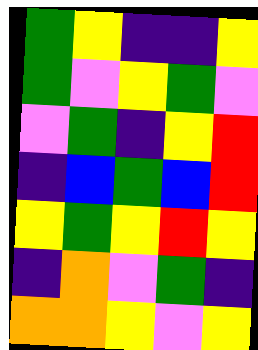[["green", "yellow", "indigo", "indigo", "yellow"], ["green", "violet", "yellow", "green", "violet"], ["violet", "green", "indigo", "yellow", "red"], ["indigo", "blue", "green", "blue", "red"], ["yellow", "green", "yellow", "red", "yellow"], ["indigo", "orange", "violet", "green", "indigo"], ["orange", "orange", "yellow", "violet", "yellow"]]